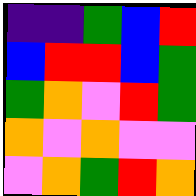[["indigo", "indigo", "green", "blue", "red"], ["blue", "red", "red", "blue", "green"], ["green", "orange", "violet", "red", "green"], ["orange", "violet", "orange", "violet", "violet"], ["violet", "orange", "green", "red", "orange"]]